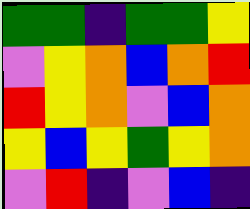[["green", "green", "indigo", "green", "green", "yellow"], ["violet", "yellow", "orange", "blue", "orange", "red"], ["red", "yellow", "orange", "violet", "blue", "orange"], ["yellow", "blue", "yellow", "green", "yellow", "orange"], ["violet", "red", "indigo", "violet", "blue", "indigo"]]